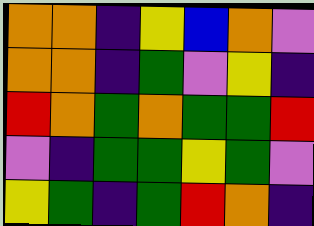[["orange", "orange", "indigo", "yellow", "blue", "orange", "violet"], ["orange", "orange", "indigo", "green", "violet", "yellow", "indigo"], ["red", "orange", "green", "orange", "green", "green", "red"], ["violet", "indigo", "green", "green", "yellow", "green", "violet"], ["yellow", "green", "indigo", "green", "red", "orange", "indigo"]]